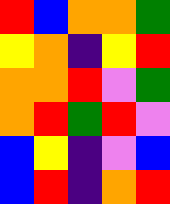[["red", "blue", "orange", "orange", "green"], ["yellow", "orange", "indigo", "yellow", "red"], ["orange", "orange", "red", "violet", "green"], ["orange", "red", "green", "red", "violet"], ["blue", "yellow", "indigo", "violet", "blue"], ["blue", "red", "indigo", "orange", "red"]]